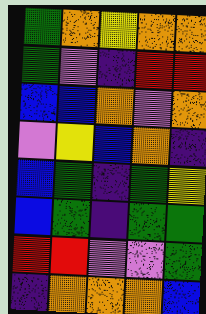[["green", "orange", "yellow", "orange", "orange"], ["green", "violet", "indigo", "red", "red"], ["blue", "blue", "orange", "violet", "orange"], ["violet", "yellow", "blue", "orange", "indigo"], ["blue", "green", "indigo", "green", "yellow"], ["blue", "green", "indigo", "green", "green"], ["red", "red", "violet", "violet", "green"], ["indigo", "orange", "orange", "orange", "blue"]]